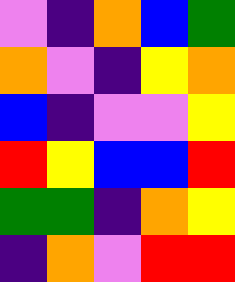[["violet", "indigo", "orange", "blue", "green"], ["orange", "violet", "indigo", "yellow", "orange"], ["blue", "indigo", "violet", "violet", "yellow"], ["red", "yellow", "blue", "blue", "red"], ["green", "green", "indigo", "orange", "yellow"], ["indigo", "orange", "violet", "red", "red"]]